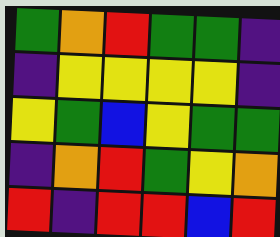[["green", "orange", "red", "green", "green", "indigo"], ["indigo", "yellow", "yellow", "yellow", "yellow", "indigo"], ["yellow", "green", "blue", "yellow", "green", "green"], ["indigo", "orange", "red", "green", "yellow", "orange"], ["red", "indigo", "red", "red", "blue", "red"]]